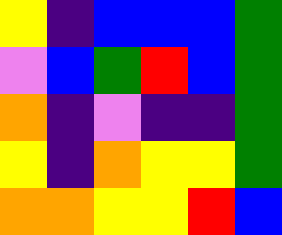[["yellow", "indigo", "blue", "blue", "blue", "green"], ["violet", "blue", "green", "red", "blue", "green"], ["orange", "indigo", "violet", "indigo", "indigo", "green"], ["yellow", "indigo", "orange", "yellow", "yellow", "green"], ["orange", "orange", "yellow", "yellow", "red", "blue"]]